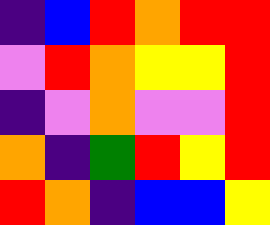[["indigo", "blue", "red", "orange", "red", "red"], ["violet", "red", "orange", "yellow", "yellow", "red"], ["indigo", "violet", "orange", "violet", "violet", "red"], ["orange", "indigo", "green", "red", "yellow", "red"], ["red", "orange", "indigo", "blue", "blue", "yellow"]]